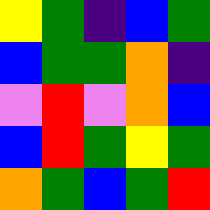[["yellow", "green", "indigo", "blue", "green"], ["blue", "green", "green", "orange", "indigo"], ["violet", "red", "violet", "orange", "blue"], ["blue", "red", "green", "yellow", "green"], ["orange", "green", "blue", "green", "red"]]